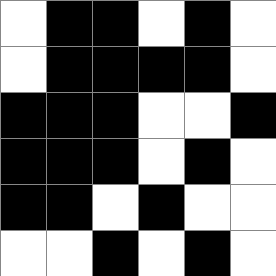[["white", "black", "black", "white", "black", "white"], ["white", "black", "black", "black", "black", "white"], ["black", "black", "black", "white", "white", "black"], ["black", "black", "black", "white", "black", "white"], ["black", "black", "white", "black", "white", "white"], ["white", "white", "black", "white", "black", "white"]]